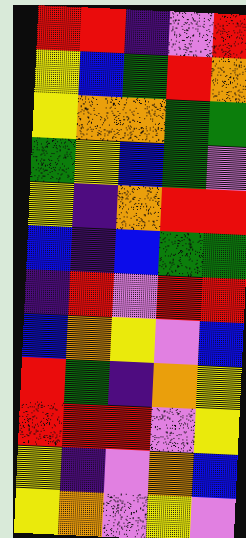[["red", "red", "indigo", "violet", "red"], ["yellow", "blue", "green", "red", "orange"], ["yellow", "orange", "orange", "green", "green"], ["green", "yellow", "blue", "green", "violet"], ["yellow", "indigo", "orange", "red", "red"], ["blue", "indigo", "blue", "green", "green"], ["indigo", "red", "violet", "red", "red"], ["blue", "orange", "yellow", "violet", "blue"], ["red", "green", "indigo", "orange", "yellow"], ["red", "red", "red", "violet", "yellow"], ["yellow", "indigo", "violet", "orange", "blue"], ["yellow", "orange", "violet", "yellow", "violet"]]